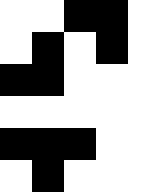[["white", "white", "black", "black", "white"], ["white", "black", "white", "black", "white"], ["black", "black", "white", "white", "white"], ["white", "white", "white", "white", "white"], ["black", "black", "black", "white", "white"], ["white", "black", "white", "white", "white"]]